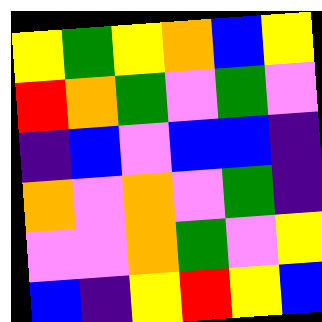[["yellow", "green", "yellow", "orange", "blue", "yellow"], ["red", "orange", "green", "violet", "green", "violet"], ["indigo", "blue", "violet", "blue", "blue", "indigo"], ["orange", "violet", "orange", "violet", "green", "indigo"], ["violet", "violet", "orange", "green", "violet", "yellow"], ["blue", "indigo", "yellow", "red", "yellow", "blue"]]